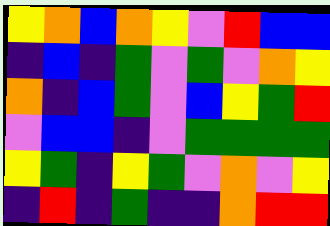[["yellow", "orange", "blue", "orange", "yellow", "violet", "red", "blue", "blue"], ["indigo", "blue", "indigo", "green", "violet", "green", "violet", "orange", "yellow"], ["orange", "indigo", "blue", "green", "violet", "blue", "yellow", "green", "red"], ["violet", "blue", "blue", "indigo", "violet", "green", "green", "green", "green"], ["yellow", "green", "indigo", "yellow", "green", "violet", "orange", "violet", "yellow"], ["indigo", "red", "indigo", "green", "indigo", "indigo", "orange", "red", "red"]]